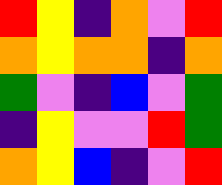[["red", "yellow", "indigo", "orange", "violet", "red"], ["orange", "yellow", "orange", "orange", "indigo", "orange"], ["green", "violet", "indigo", "blue", "violet", "green"], ["indigo", "yellow", "violet", "violet", "red", "green"], ["orange", "yellow", "blue", "indigo", "violet", "red"]]